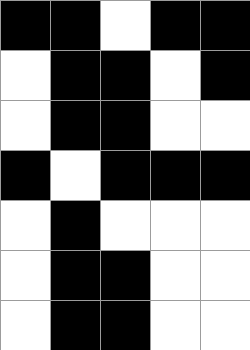[["black", "black", "white", "black", "black"], ["white", "black", "black", "white", "black"], ["white", "black", "black", "white", "white"], ["black", "white", "black", "black", "black"], ["white", "black", "white", "white", "white"], ["white", "black", "black", "white", "white"], ["white", "black", "black", "white", "white"]]